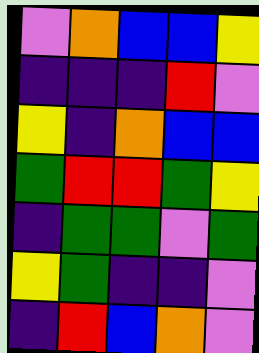[["violet", "orange", "blue", "blue", "yellow"], ["indigo", "indigo", "indigo", "red", "violet"], ["yellow", "indigo", "orange", "blue", "blue"], ["green", "red", "red", "green", "yellow"], ["indigo", "green", "green", "violet", "green"], ["yellow", "green", "indigo", "indigo", "violet"], ["indigo", "red", "blue", "orange", "violet"]]